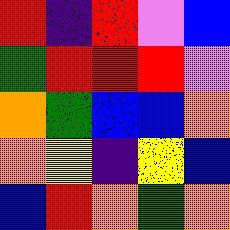[["red", "indigo", "red", "violet", "blue"], ["green", "red", "red", "red", "violet"], ["orange", "green", "blue", "blue", "orange"], ["orange", "yellow", "indigo", "yellow", "blue"], ["blue", "red", "orange", "green", "orange"]]